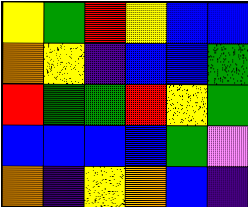[["yellow", "green", "red", "yellow", "blue", "blue"], ["orange", "yellow", "indigo", "blue", "blue", "green"], ["red", "green", "green", "red", "yellow", "green"], ["blue", "blue", "blue", "blue", "green", "violet"], ["orange", "indigo", "yellow", "orange", "blue", "indigo"]]